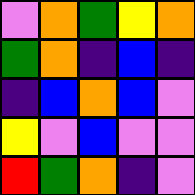[["violet", "orange", "green", "yellow", "orange"], ["green", "orange", "indigo", "blue", "indigo"], ["indigo", "blue", "orange", "blue", "violet"], ["yellow", "violet", "blue", "violet", "violet"], ["red", "green", "orange", "indigo", "violet"]]